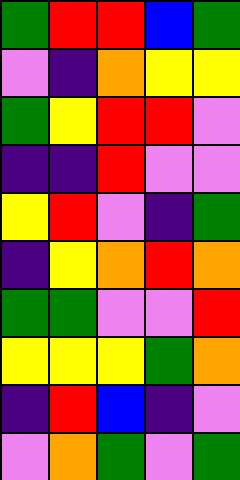[["green", "red", "red", "blue", "green"], ["violet", "indigo", "orange", "yellow", "yellow"], ["green", "yellow", "red", "red", "violet"], ["indigo", "indigo", "red", "violet", "violet"], ["yellow", "red", "violet", "indigo", "green"], ["indigo", "yellow", "orange", "red", "orange"], ["green", "green", "violet", "violet", "red"], ["yellow", "yellow", "yellow", "green", "orange"], ["indigo", "red", "blue", "indigo", "violet"], ["violet", "orange", "green", "violet", "green"]]